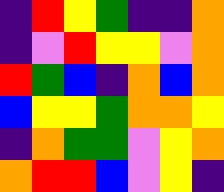[["indigo", "red", "yellow", "green", "indigo", "indigo", "orange"], ["indigo", "violet", "red", "yellow", "yellow", "violet", "orange"], ["red", "green", "blue", "indigo", "orange", "blue", "orange"], ["blue", "yellow", "yellow", "green", "orange", "orange", "yellow"], ["indigo", "orange", "green", "green", "violet", "yellow", "orange"], ["orange", "red", "red", "blue", "violet", "yellow", "indigo"]]